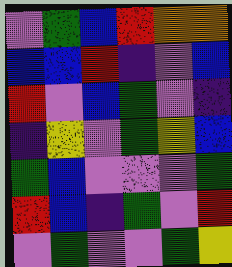[["violet", "green", "blue", "red", "orange", "orange"], ["blue", "blue", "red", "indigo", "violet", "blue"], ["red", "violet", "blue", "green", "violet", "indigo"], ["indigo", "yellow", "violet", "green", "yellow", "blue"], ["green", "blue", "violet", "violet", "violet", "green"], ["red", "blue", "indigo", "green", "violet", "red"], ["violet", "green", "violet", "violet", "green", "yellow"]]